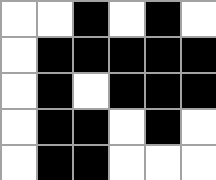[["white", "white", "black", "white", "black", "white"], ["white", "black", "black", "black", "black", "black"], ["white", "black", "white", "black", "black", "black"], ["white", "black", "black", "white", "black", "white"], ["white", "black", "black", "white", "white", "white"]]